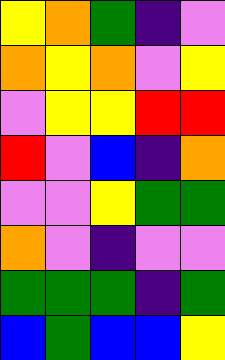[["yellow", "orange", "green", "indigo", "violet"], ["orange", "yellow", "orange", "violet", "yellow"], ["violet", "yellow", "yellow", "red", "red"], ["red", "violet", "blue", "indigo", "orange"], ["violet", "violet", "yellow", "green", "green"], ["orange", "violet", "indigo", "violet", "violet"], ["green", "green", "green", "indigo", "green"], ["blue", "green", "blue", "blue", "yellow"]]